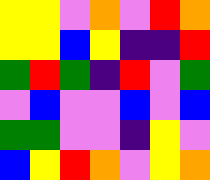[["yellow", "yellow", "violet", "orange", "violet", "red", "orange"], ["yellow", "yellow", "blue", "yellow", "indigo", "indigo", "red"], ["green", "red", "green", "indigo", "red", "violet", "green"], ["violet", "blue", "violet", "violet", "blue", "violet", "blue"], ["green", "green", "violet", "violet", "indigo", "yellow", "violet"], ["blue", "yellow", "red", "orange", "violet", "yellow", "orange"]]